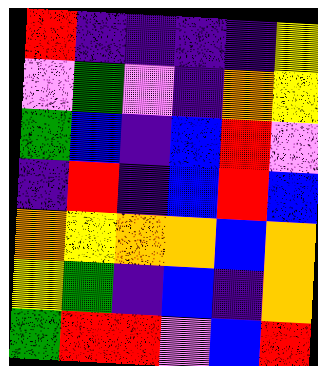[["red", "indigo", "indigo", "indigo", "indigo", "yellow"], ["violet", "green", "violet", "indigo", "orange", "yellow"], ["green", "blue", "indigo", "blue", "red", "violet"], ["indigo", "red", "indigo", "blue", "red", "blue"], ["orange", "yellow", "orange", "orange", "blue", "orange"], ["yellow", "green", "indigo", "blue", "indigo", "orange"], ["green", "red", "red", "violet", "blue", "red"]]